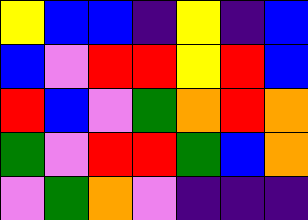[["yellow", "blue", "blue", "indigo", "yellow", "indigo", "blue"], ["blue", "violet", "red", "red", "yellow", "red", "blue"], ["red", "blue", "violet", "green", "orange", "red", "orange"], ["green", "violet", "red", "red", "green", "blue", "orange"], ["violet", "green", "orange", "violet", "indigo", "indigo", "indigo"]]